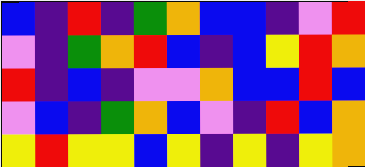[["blue", "indigo", "red", "indigo", "green", "orange", "blue", "blue", "indigo", "violet", "red"], ["violet", "indigo", "green", "orange", "red", "blue", "indigo", "blue", "yellow", "red", "orange"], ["red", "indigo", "blue", "indigo", "violet", "violet", "orange", "blue", "blue", "red", "blue"], ["violet", "blue", "indigo", "green", "orange", "blue", "violet", "indigo", "red", "blue", "orange"], ["yellow", "red", "yellow", "yellow", "blue", "yellow", "indigo", "yellow", "indigo", "yellow", "orange"]]